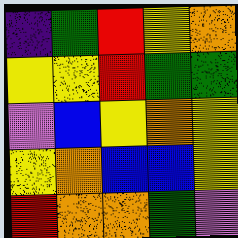[["indigo", "green", "red", "yellow", "orange"], ["yellow", "yellow", "red", "green", "green"], ["violet", "blue", "yellow", "orange", "yellow"], ["yellow", "orange", "blue", "blue", "yellow"], ["red", "orange", "orange", "green", "violet"]]